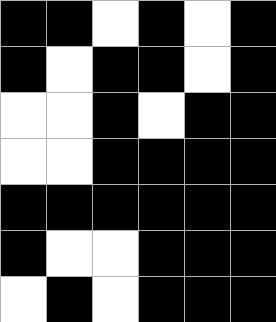[["black", "black", "white", "black", "white", "black"], ["black", "white", "black", "black", "white", "black"], ["white", "white", "black", "white", "black", "black"], ["white", "white", "black", "black", "black", "black"], ["black", "black", "black", "black", "black", "black"], ["black", "white", "white", "black", "black", "black"], ["white", "black", "white", "black", "black", "black"]]